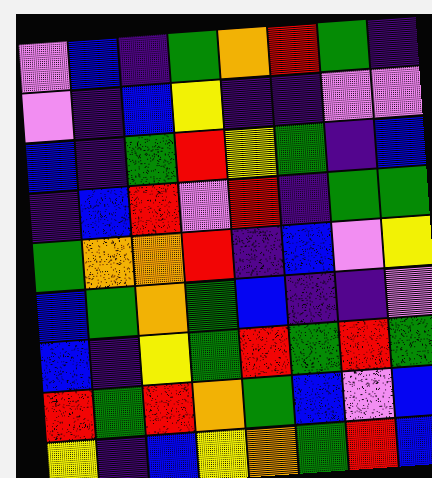[["violet", "blue", "indigo", "green", "orange", "red", "green", "indigo"], ["violet", "indigo", "blue", "yellow", "indigo", "indigo", "violet", "violet"], ["blue", "indigo", "green", "red", "yellow", "green", "indigo", "blue"], ["indigo", "blue", "red", "violet", "red", "indigo", "green", "green"], ["green", "orange", "orange", "red", "indigo", "blue", "violet", "yellow"], ["blue", "green", "orange", "green", "blue", "indigo", "indigo", "violet"], ["blue", "indigo", "yellow", "green", "red", "green", "red", "green"], ["red", "green", "red", "orange", "green", "blue", "violet", "blue"], ["yellow", "indigo", "blue", "yellow", "orange", "green", "red", "blue"]]